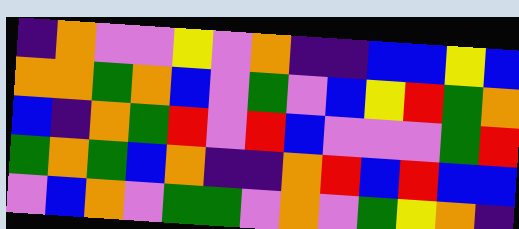[["indigo", "orange", "violet", "violet", "yellow", "violet", "orange", "indigo", "indigo", "blue", "blue", "yellow", "blue"], ["orange", "orange", "green", "orange", "blue", "violet", "green", "violet", "blue", "yellow", "red", "green", "orange"], ["blue", "indigo", "orange", "green", "red", "violet", "red", "blue", "violet", "violet", "violet", "green", "red"], ["green", "orange", "green", "blue", "orange", "indigo", "indigo", "orange", "red", "blue", "red", "blue", "blue"], ["violet", "blue", "orange", "violet", "green", "green", "violet", "orange", "violet", "green", "yellow", "orange", "indigo"]]